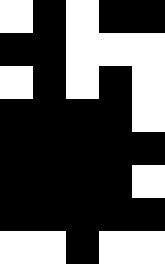[["white", "black", "white", "black", "black"], ["black", "black", "white", "white", "white"], ["white", "black", "white", "black", "white"], ["black", "black", "black", "black", "white"], ["black", "black", "black", "black", "black"], ["black", "black", "black", "black", "white"], ["black", "black", "black", "black", "black"], ["white", "white", "black", "white", "white"]]